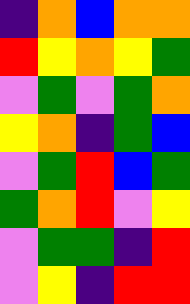[["indigo", "orange", "blue", "orange", "orange"], ["red", "yellow", "orange", "yellow", "green"], ["violet", "green", "violet", "green", "orange"], ["yellow", "orange", "indigo", "green", "blue"], ["violet", "green", "red", "blue", "green"], ["green", "orange", "red", "violet", "yellow"], ["violet", "green", "green", "indigo", "red"], ["violet", "yellow", "indigo", "red", "red"]]